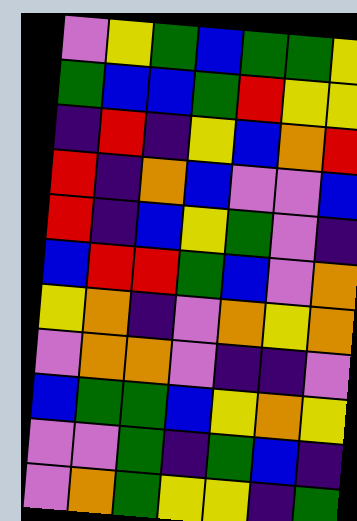[["violet", "yellow", "green", "blue", "green", "green", "yellow"], ["green", "blue", "blue", "green", "red", "yellow", "yellow"], ["indigo", "red", "indigo", "yellow", "blue", "orange", "red"], ["red", "indigo", "orange", "blue", "violet", "violet", "blue"], ["red", "indigo", "blue", "yellow", "green", "violet", "indigo"], ["blue", "red", "red", "green", "blue", "violet", "orange"], ["yellow", "orange", "indigo", "violet", "orange", "yellow", "orange"], ["violet", "orange", "orange", "violet", "indigo", "indigo", "violet"], ["blue", "green", "green", "blue", "yellow", "orange", "yellow"], ["violet", "violet", "green", "indigo", "green", "blue", "indigo"], ["violet", "orange", "green", "yellow", "yellow", "indigo", "green"]]